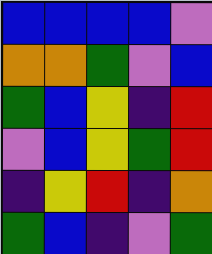[["blue", "blue", "blue", "blue", "violet"], ["orange", "orange", "green", "violet", "blue"], ["green", "blue", "yellow", "indigo", "red"], ["violet", "blue", "yellow", "green", "red"], ["indigo", "yellow", "red", "indigo", "orange"], ["green", "blue", "indigo", "violet", "green"]]